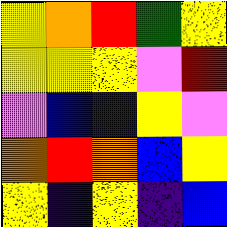[["yellow", "orange", "red", "green", "yellow"], ["yellow", "yellow", "yellow", "violet", "red"], ["violet", "blue", "indigo", "yellow", "violet"], ["orange", "red", "orange", "blue", "yellow"], ["yellow", "indigo", "yellow", "indigo", "blue"]]